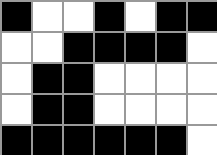[["black", "white", "white", "black", "white", "black", "black"], ["white", "white", "black", "black", "black", "black", "white"], ["white", "black", "black", "white", "white", "white", "white"], ["white", "black", "black", "white", "white", "white", "white"], ["black", "black", "black", "black", "black", "black", "white"]]